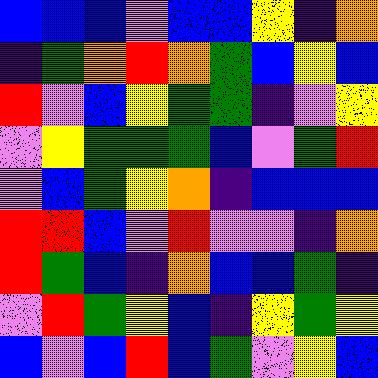[["blue", "blue", "blue", "violet", "blue", "blue", "yellow", "indigo", "orange"], ["indigo", "green", "orange", "red", "orange", "green", "blue", "yellow", "blue"], ["red", "violet", "blue", "yellow", "green", "green", "indigo", "violet", "yellow"], ["violet", "yellow", "green", "green", "green", "blue", "violet", "green", "red"], ["violet", "blue", "green", "yellow", "orange", "indigo", "blue", "blue", "blue"], ["red", "red", "blue", "violet", "red", "violet", "violet", "indigo", "orange"], ["red", "green", "blue", "indigo", "orange", "blue", "blue", "green", "indigo"], ["violet", "red", "green", "yellow", "blue", "indigo", "yellow", "green", "yellow"], ["blue", "violet", "blue", "red", "blue", "green", "violet", "yellow", "blue"]]